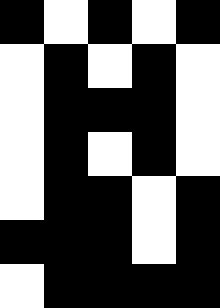[["black", "white", "black", "white", "black"], ["white", "black", "white", "black", "white"], ["white", "black", "black", "black", "white"], ["white", "black", "white", "black", "white"], ["white", "black", "black", "white", "black"], ["black", "black", "black", "white", "black"], ["white", "black", "black", "black", "black"]]